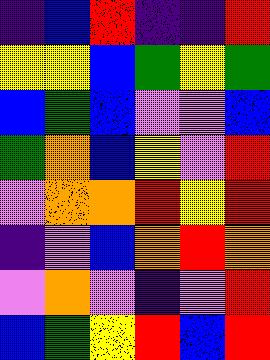[["indigo", "blue", "red", "indigo", "indigo", "red"], ["yellow", "yellow", "blue", "green", "yellow", "green"], ["blue", "green", "blue", "violet", "violet", "blue"], ["green", "orange", "blue", "yellow", "violet", "red"], ["violet", "orange", "orange", "red", "yellow", "red"], ["indigo", "violet", "blue", "orange", "red", "orange"], ["violet", "orange", "violet", "indigo", "violet", "red"], ["blue", "green", "yellow", "red", "blue", "red"]]